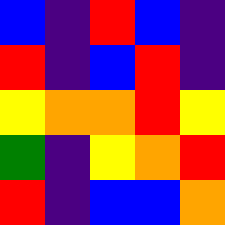[["blue", "indigo", "red", "blue", "indigo"], ["red", "indigo", "blue", "red", "indigo"], ["yellow", "orange", "orange", "red", "yellow"], ["green", "indigo", "yellow", "orange", "red"], ["red", "indigo", "blue", "blue", "orange"]]